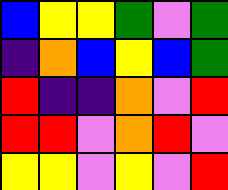[["blue", "yellow", "yellow", "green", "violet", "green"], ["indigo", "orange", "blue", "yellow", "blue", "green"], ["red", "indigo", "indigo", "orange", "violet", "red"], ["red", "red", "violet", "orange", "red", "violet"], ["yellow", "yellow", "violet", "yellow", "violet", "red"]]